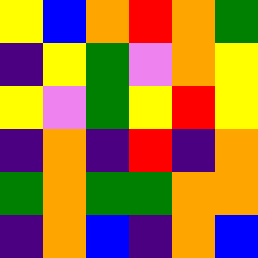[["yellow", "blue", "orange", "red", "orange", "green"], ["indigo", "yellow", "green", "violet", "orange", "yellow"], ["yellow", "violet", "green", "yellow", "red", "yellow"], ["indigo", "orange", "indigo", "red", "indigo", "orange"], ["green", "orange", "green", "green", "orange", "orange"], ["indigo", "orange", "blue", "indigo", "orange", "blue"]]